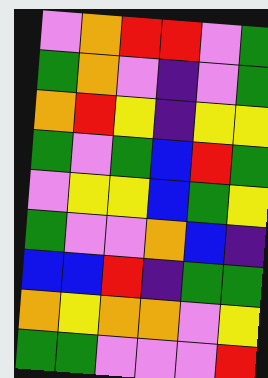[["violet", "orange", "red", "red", "violet", "green"], ["green", "orange", "violet", "indigo", "violet", "green"], ["orange", "red", "yellow", "indigo", "yellow", "yellow"], ["green", "violet", "green", "blue", "red", "green"], ["violet", "yellow", "yellow", "blue", "green", "yellow"], ["green", "violet", "violet", "orange", "blue", "indigo"], ["blue", "blue", "red", "indigo", "green", "green"], ["orange", "yellow", "orange", "orange", "violet", "yellow"], ["green", "green", "violet", "violet", "violet", "red"]]